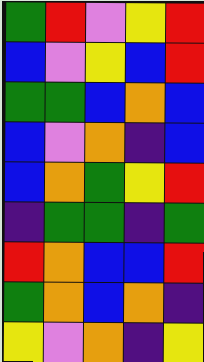[["green", "red", "violet", "yellow", "red"], ["blue", "violet", "yellow", "blue", "red"], ["green", "green", "blue", "orange", "blue"], ["blue", "violet", "orange", "indigo", "blue"], ["blue", "orange", "green", "yellow", "red"], ["indigo", "green", "green", "indigo", "green"], ["red", "orange", "blue", "blue", "red"], ["green", "orange", "blue", "orange", "indigo"], ["yellow", "violet", "orange", "indigo", "yellow"]]